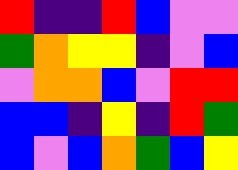[["red", "indigo", "indigo", "red", "blue", "violet", "violet"], ["green", "orange", "yellow", "yellow", "indigo", "violet", "blue"], ["violet", "orange", "orange", "blue", "violet", "red", "red"], ["blue", "blue", "indigo", "yellow", "indigo", "red", "green"], ["blue", "violet", "blue", "orange", "green", "blue", "yellow"]]